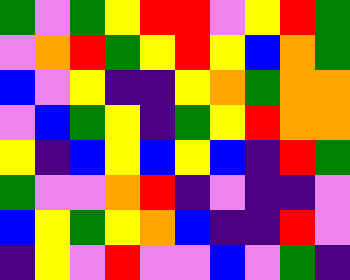[["green", "violet", "green", "yellow", "red", "red", "violet", "yellow", "red", "green"], ["violet", "orange", "red", "green", "yellow", "red", "yellow", "blue", "orange", "green"], ["blue", "violet", "yellow", "indigo", "indigo", "yellow", "orange", "green", "orange", "orange"], ["violet", "blue", "green", "yellow", "indigo", "green", "yellow", "red", "orange", "orange"], ["yellow", "indigo", "blue", "yellow", "blue", "yellow", "blue", "indigo", "red", "green"], ["green", "violet", "violet", "orange", "red", "indigo", "violet", "indigo", "indigo", "violet"], ["blue", "yellow", "green", "yellow", "orange", "blue", "indigo", "indigo", "red", "violet"], ["indigo", "yellow", "violet", "red", "violet", "violet", "blue", "violet", "green", "indigo"]]